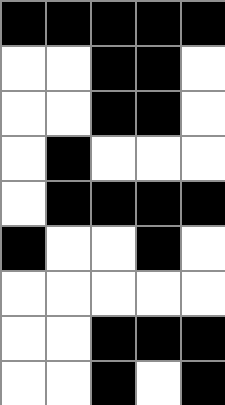[["black", "black", "black", "black", "black"], ["white", "white", "black", "black", "white"], ["white", "white", "black", "black", "white"], ["white", "black", "white", "white", "white"], ["white", "black", "black", "black", "black"], ["black", "white", "white", "black", "white"], ["white", "white", "white", "white", "white"], ["white", "white", "black", "black", "black"], ["white", "white", "black", "white", "black"]]